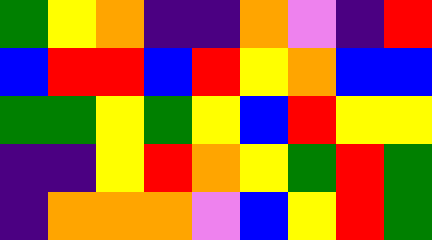[["green", "yellow", "orange", "indigo", "indigo", "orange", "violet", "indigo", "red"], ["blue", "red", "red", "blue", "red", "yellow", "orange", "blue", "blue"], ["green", "green", "yellow", "green", "yellow", "blue", "red", "yellow", "yellow"], ["indigo", "indigo", "yellow", "red", "orange", "yellow", "green", "red", "green"], ["indigo", "orange", "orange", "orange", "violet", "blue", "yellow", "red", "green"]]